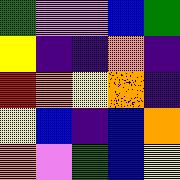[["green", "violet", "violet", "blue", "green"], ["yellow", "indigo", "indigo", "orange", "indigo"], ["red", "orange", "yellow", "orange", "indigo"], ["yellow", "blue", "indigo", "blue", "orange"], ["orange", "violet", "green", "blue", "yellow"]]